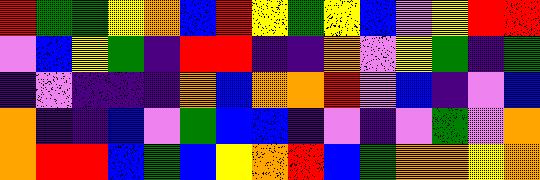[["red", "green", "green", "yellow", "orange", "blue", "red", "yellow", "green", "yellow", "blue", "violet", "yellow", "red", "red"], ["violet", "blue", "yellow", "green", "indigo", "red", "red", "indigo", "indigo", "orange", "violet", "yellow", "green", "indigo", "green"], ["indigo", "violet", "indigo", "indigo", "indigo", "orange", "blue", "orange", "orange", "red", "violet", "blue", "indigo", "violet", "blue"], ["orange", "indigo", "indigo", "blue", "violet", "green", "blue", "blue", "indigo", "violet", "indigo", "violet", "green", "violet", "orange"], ["orange", "red", "red", "blue", "green", "blue", "yellow", "orange", "red", "blue", "green", "orange", "orange", "yellow", "orange"]]